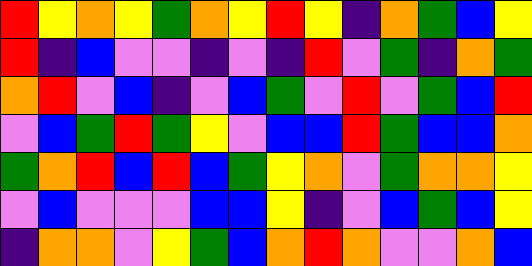[["red", "yellow", "orange", "yellow", "green", "orange", "yellow", "red", "yellow", "indigo", "orange", "green", "blue", "yellow"], ["red", "indigo", "blue", "violet", "violet", "indigo", "violet", "indigo", "red", "violet", "green", "indigo", "orange", "green"], ["orange", "red", "violet", "blue", "indigo", "violet", "blue", "green", "violet", "red", "violet", "green", "blue", "red"], ["violet", "blue", "green", "red", "green", "yellow", "violet", "blue", "blue", "red", "green", "blue", "blue", "orange"], ["green", "orange", "red", "blue", "red", "blue", "green", "yellow", "orange", "violet", "green", "orange", "orange", "yellow"], ["violet", "blue", "violet", "violet", "violet", "blue", "blue", "yellow", "indigo", "violet", "blue", "green", "blue", "yellow"], ["indigo", "orange", "orange", "violet", "yellow", "green", "blue", "orange", "red", "orange", "violet", "violet", "orange", "blue"]]